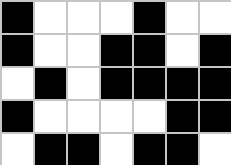[["black", "white", "white", "white", "black", "white", "white"], ["black", "white", "white", "black", "black", "white", "black"], ["white", "black", "white", "black", "black", "black", "black"], ["black", "white", "white", "white", "white", "black", "black"], ["white", "black", "black", "white", "black", "black", "white"]]